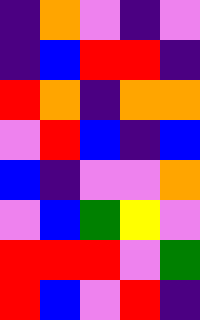[["indigo", "orange", "violet", "indigo", "violet"], ["indigo", "blue", "red", "red", "indigo"], ["red", "orange", "indigo", "orange", "orange"], ["violet", "red", "blue", "indigo", "blue"], ["blue", "indigo", "violet", "violet", "orange"], ["violet", "blue", "green", "yellow", "violet"], ["red", "red", "red", "violet", "green"], ["red", "blue", "violet", "red", "indigo"]]